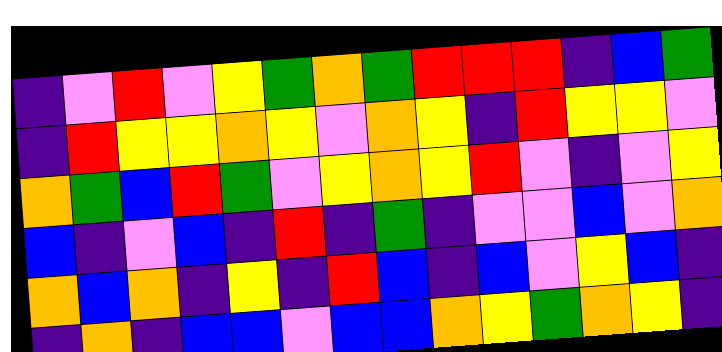[["indigo", "violet", "red", "violet", "yellow", "green", "orange", "green", "red", "red", "red", "indigo", "blue", "green"], ["indigo", "red", "yellow", "yellow", "orange", "yellow", "violet", "orange", "yellow", "indigo", "red", "yellow", "yellow", "violet"], ["orange", "green", "blue", "red", "green", "violet", "yellow", "orange", "yellow", "red", "violet", "indigo", "violet", "yellow"], ["blue", "indigo", "violet", "blue", "indigo", "red", "indigo", "green", "indigo", "violet", "violet", "blue", "violet", "orange"], ["orange", "blue", "orange", "indigo", "yellow", "indigo", "red", "blue", "indigo", "blue", "violet", "yellow", "blue", "indigo"], ["indigo", "orange", "indigo", "blue", "blue", "violet", "blue", "blue", "orange", "yellow", "green", "orange", "yellow", "indigo"]]